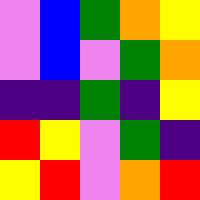[["violet", "blue", "green", "orange", "yellow"], ["violet", "blue", "violet", "green", "orange"], ["indigo", "indigo", "green", "indigo", "yellow"], ["red", "yellow", "violet", "green", "indigo"], ["yellow", "red", "violet", "orange", "red"]]